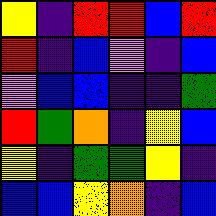[["yellow", "indigo", "red", "red", "blue", "red"], ["red", "indigo", "blue", "violet", "indigo", "blue"], ["violet", "blue", "blue", "indigo", "indigo", "green"], ["red", "green", "orange", "indigo", "yellow", "blue"], ["yellow", "indigo", "green", "green", "yellow", "indigo"], ["blue", "blue", "yellow", "orange", "indigo", "blue"]]